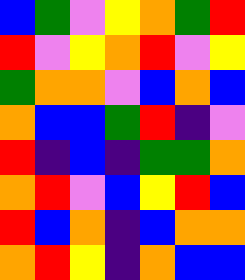[["blue", "green", "violet", "yellow", "orange", "green", "red"], ["red", "violet", "yellow", "orange", "red", "violet", "yellow"], ["green", "orange", "orange", "violet", "blue", "orange", "blue"], ["orange", "blue", "blue", "green", "red", "indigo", "violet"], ["red", "indigo", "blue", "indigo", "green", "green", "orange"], ["orange", "red", "violet", "blue", "yellow", "red", "blue"], ["red", "blue", "orange", "indigo", "blue", "orange", "orange"], ["orange", "red", "yellow", "indigo", "orange", "blue", "blue"]]